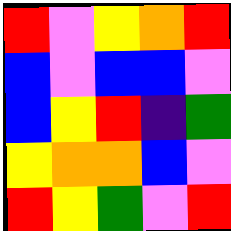[["red", "violet", "yellow", "orange", "red"], ["blue", "violet", "blue", "blue", "violet"], ["blue", "yellow", "red", "indigo", "green"], ["yellow", "orange", "orange", "blue", "violet"], ["red", "yellow", "green", "violet", "red"]]